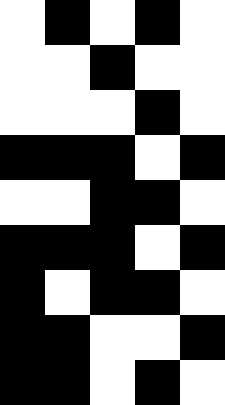[["white", "black", "white", "black", "white"], ["white", "white", "black", "white", "white"], ["white", "white", "white", "black", "white"], ["black", "black", "black", "white", "black"], ["white", "white", "black", "black", "white"], ["black", "black", "black", "white", "black"], ["black", "white", "black", "black", "white"], ["black", "black", "white", "white", "black"], ["black", "black", "white", "black", "white"]]